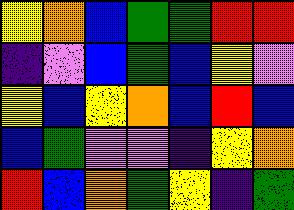[["yellow", "orange", "blue", "green", "green", "red", "red"], ["indigo", "violet", "blue", "green", "blue", "yellow", "violet"], ["yellow", "blue", "yellow", "orange", "blue", "red", "blue"], ["blue", "green", "violet", "violet", "indigo", "yellow", "orange"], ["red", "blue", "orange", "green", "yellow", "indigo", "green"]]